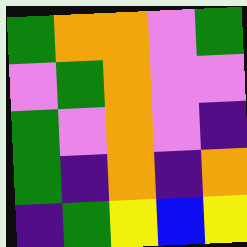[["green", "orange", "orange", "violet", "green"], ["violet", "green", "orange", "violet", "violet"], ["green", "violet", "orange", "violet", "indigo"], ["green", "indigo", "orange", "indigo", "orange"], ["indigo", "green", "yellow", "blue", "yellow"]]